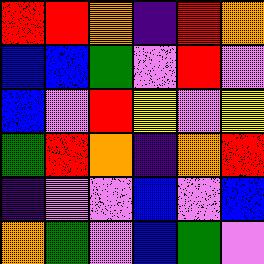[["red", "red", "orange", "indigo", "red", "orange"], ["blue", "blue", "green", "violet", "red", "violet"], ["blue", "violet", "red", "yellow", "violet", "yellow"], ["green", "red", "orange", "indigo", "orange", "red"], ["indigo", "violet", "violet", "blue", "violet", "blue"], ["orange", "green", "violet", "blue", "green", "violet"]]